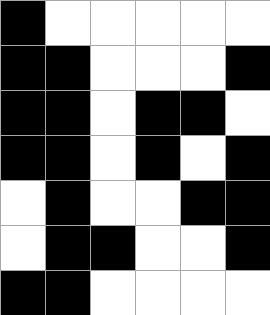[["black", "white", "white", "white", "white", "white"], ["black", "black", "white", "white", "white", "black"], ["black", "black", "white", "black", "black", "white"], ["black", "black", "white", "black", "white", "black"], ["white", "black", "white", "white", "black", "black"], ["white", "black", "black", "white", "white", "black"], ["black", "black", "white", "white", "white", "white"]]